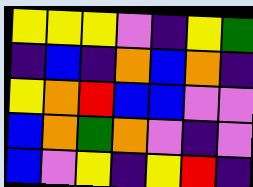[["yellow", "yellow", "yellow", "violet", "indigo", "yellow", "green"], ["indigo", "blue", "indigo", "orange", "blue", "orange", "indigo"], ["yellow", "orange", "red", "blue", "blue", "violet", "violet"], ["blue", "orange", "green", "orange", "violet", "indigo", "violet"], ["blue", "violet", "yellow", "indigo", "yellow", "red", "indigo"]]